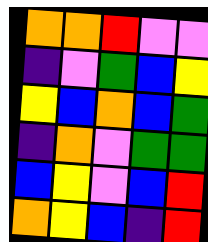[["orange", "orange", "red", "violet", "violet"], ["indigo", "violet", "green", "blue", "yellow"], ["yellow", "blue", "orange", "blue", "green"], ["indigo", "orange", "violet", "green", "green"], ["blue", "yellow", "violet", "blue", "red"], ["orange", "yellow", "blue", "indigo", "red"]]